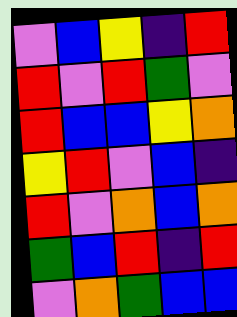[["violet", "blue", "yellow", "indigo", "red"], ["red", "violet", "red", "green", "violet"], ["red", "blue", "blue", "yellow", "orange"], ["yellow", "red", "violet", "blue", "indigo"], ["red", "violet", "orange", "blue", "orange"], ["green", "blue", "red", "indigo", "red"], ["violet", "orange", "green", "blue", "blue"]]